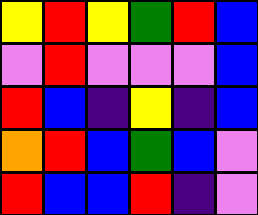[["yellow", "red", "yellow", "green", "red", "blue"], ["violet", "red", "violet", "violet", "violet", "blue"], ["red", "blue", "indigo", "yellow", "indigo", "blue"], ["orange", "red", "blue", "green", "blue", "violet"], ["red", "blue", "blue", "red", "indigo", "violet"]]